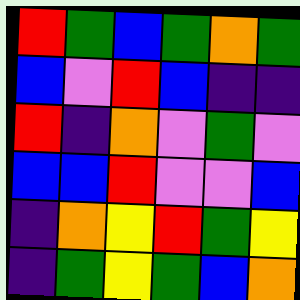[["red", "green", "blue", "green", "orange", "green"], ["blue", "violet", "red", "blue", "indigo", "indigo"], ["red", "indigo", "orange", "violet", "green", "violet"], ["blue", "blue", "red", "violet", "violet", "blue"], ["indigo", "orange", "yellow", "red", "green", "yellow"], ["indigo", "green", "yellow", "green", "blue", "orange"]]